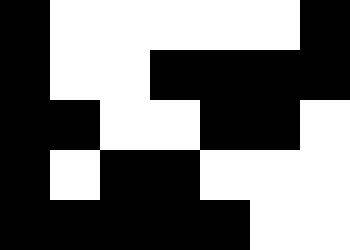[["black", "white", "white", "white", "white", "white", "black"], ["black", "white", "white", "black", "black", "black", "black"], ["black", "black", "white", "white", "black", "black", "white"], ["black", "white", "black", "black", "white", "white", "white"], ["black", "black", "black", "black", "black", "white", "white"]]